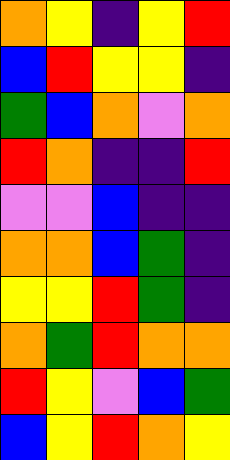[["orange", "yellow", "indigo", "yellow", "red"], ["blue", "red", "yellow", "yellow", "indigo"], ["green", "blue", "orange", "violet", "orange"], ["red", "orange", "indigo", "indigo", "red"], ["violet", "violet", "blue", "indigo", "indigo"], ["orange", "orange", "blue", "green", "indigo"], ["yellow", "yellow", "red", "green", "indigo"], ["orange", "green", "red", "orange", "orange"], ["red", "yellow", "violet", "blue", "green"], ["blue", "yellow", "red", "orange", "yellow"]]